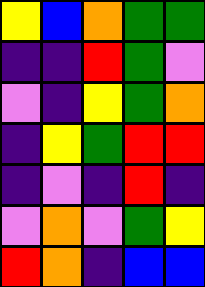[["yellow", "blue", "orange", "green", "green"], ["indigo", "indigo", "red", "green", "violet"], ["violet", "indigo", "yellow", "green", "orange"], ["indigo", "yellow", "green", "red", "red"], ["indigo", "violet", "indigo", "red", "indigo"], ["violet", "orange", "violet", "green", "yellow"], ["red", "orange", "indigo", "blue", "blue"]]